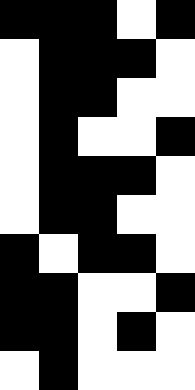[["black", "black", "black", "white", "black"], ["white", "black", "black", "black", "white"], ["white", "black", "black", "white", "white"], ["white", "black", "white", "white", "black"], ["white", "black", "black", "black", "white"], ["white", "black", "black", "white", "white"], ["black", "white", "black", "black", "white"], ["black", "black", "white", "white", "black"], ["black", "black", "white", "black", "white"], ["white", "black", "white", "white", "white"]]